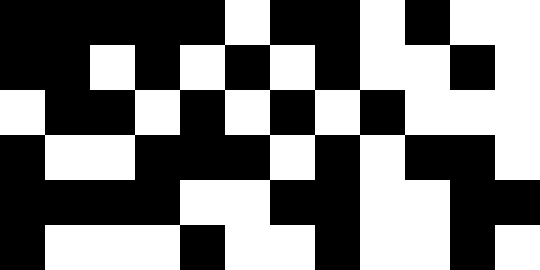[["black", "black", "black", "black", "black", "white", "black", "black", "white", "black", "white", "white"], ["black", "black", "white", "black", "white", "black", "white", "black", "white", "white", "black", "white"], ["white", "black", "black", "white", "black", "white", "black", "white", "black", "white", "white", "white"], ["black", "white", "white", "black", "black", "black", "white", "black", "white", "black", "black", "white"], ["black", "black", "black", "black", "white", "white", "black", "black", "white", "white", "black", "black"], ["black", "white", "white", "white", "black", "white", "white", "black", "white", "white", "black", "white"]]